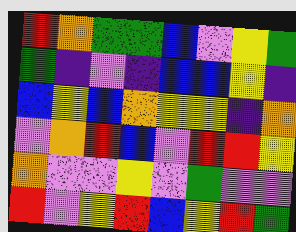[["red", "orange", "green", "green", "blue", "violet", "yellow", "green"], ["green", "indigo", "violet", "indigo", "blue", "blue", "yellow", "indigo"], ["blue", "yellow", "blue", "orange", "yellow", "yellow", "indigo", "orange"], ["violet", "orange", "red", "blue", "violet", "red", "red", "yellow"], ["orange", "violet", "violet", "yellow", "violet", "green", "violet", "violet"], ["red", "violet", "yellow", "red", "blue", "yellow", "red", "green"]]